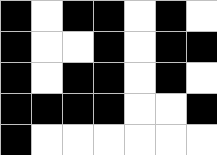[["black", "white", "black", "black", "white", "black", "white"], ["black", "white", "white", "black", "white", "black", "black"], ["black", "white", "black", "black", "white", "black", "white"], ["black", "black", "black", "black", "white", "white", "black"], ["black", "white", "white", "white", "white", "white", "white"]]